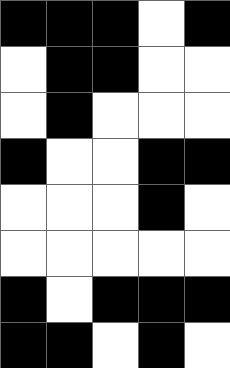[["black", "black", "black", "white", "black"], ["white", "black", "black", "white", "white"], ["white", "black", "white", "white", "white"], ["black", "white", "white", "black", "black"], ["white", "white", "white", "black", "white"], ["white", "white", "white", "white", "white"], ["black", "white", "black", "black", "black"], ["black", "black", "white", "black", "white"]]